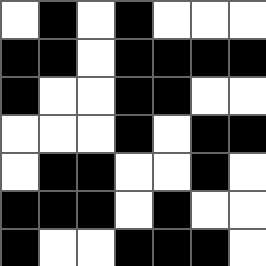[["white", "black", "white", "black", "white", "white", "white"], ["black", "black", "white", "black", "black", "black", "black"], ["black", "white", "white", "black", "black", "white", "white"], ["white", "white", "white", "black", "white", "black", "black"], ["white", "black", "black", "white", "white", "black", "white"], ["black", "black", "black", "white", "black", "white", "white"], ["black", "white", "white", "black", "black", "black", "white"]]